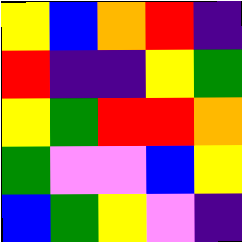[["yellow", "blue", "orange", "red", "indigo"], ["red", "indigo", "indigo", "yellow", "green"], ["yellow", "green", "red", "red", "orange"], ["green", "violet", "violet", "blue", "yellow"], ["blue", "green", "yellow", "violet", "indigo"]]